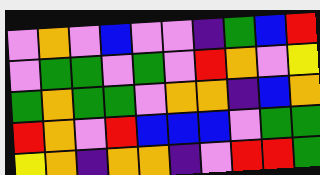[["violet", "orange", "violet", "blue", "violet", "violet", "indigo", "green", "blue", "red"], ["violet", "green", "green", "violet", "green", "violet", "red", "orange", "violet", "yellow"], ["green", "orange", "green", "green", "violet", "orange", "orange", "indigo", "blue", "orange"], ["red", "orange", "violet", "red", "blue", "blue", "blue", "violet", "green", "green"], ["yellow", "orange", "indigo", "orange", "orange", "indigo", "violet", "red", "red", "green"]]